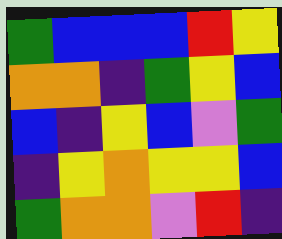[["green", "blue", "blue", "blue", "red", "yellow"], ["orange", "orange", "indigo", "green", "yellow", "blue"], ["blue", "indigo", "yellow", "blue", "violet", "green"], ["indigo", "yellow", "orange", "yellow", "yellow", "blue"], ["green", "orange", "orange", "violet", "red", "indigo"]]